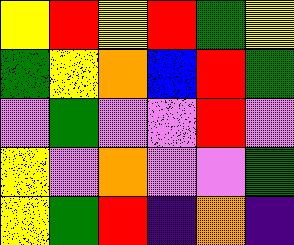[["yellow", "red", "yellow", "red", "green", "yellow"], ["green", "yellow", "orange", "blue", "red", "green"], ["violet", "green", "violet", "violet", "red", "violet"], ["yellow", "violet", "orange", "violet", "violet", "green"], ["yellow", "green", "red", "indigo", "orange", "indigo"]]